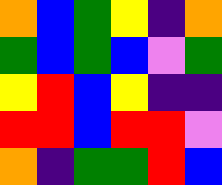[["orange", "blue", "green", "yellow", "indigo", "orange"], ["green", "blue", "green", "blue", "violet", "green"], ["yellow", "red", "blue", "yellow", "indigo", "indigo"], ["red", "red", "blue", "red", "red", "violet"], ["orange", "indigo", "green", "green", "red", "blue"]]